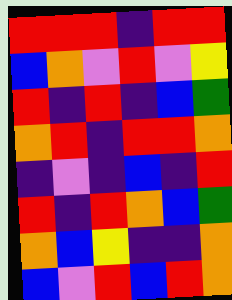[["red", "red", "red", "indigo", "red", "red"], ["blue", "orange", "violet", "red", "violet", "yellow"], ["red", "indigo", "red", "indigo", "blue", "green"], ["orange", "red", "indigo", "red", "red", "orange"], ["indigo", "violet", "indigo", "blue", "indigo", "red"], ["red", "indigo", "red", "orange", "blue", "green"], ["orange", "blue", "yellow", "indigo", "indigo", "orange"], ["blue", "violet", "red", "blue", "red", "orange"]]